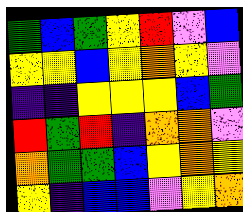[["green", "blue", "green", "yellow", "red", "violet", "blue"], ["yellow", "yellow", "blue", "yellow", "orange", "yellow", "violet"], ["indigo", "indigo", "yellow", "yellow", "yellow", "blue", "green"], ["red", "green", "red", "indigo", "orange", "orange", "violet"], ["orange", "green", "green", "blue", "yellow", "orange", "yellow"], ["yellow", "indigo", "blue", "blue", "violet", "yellow", "orange"]]